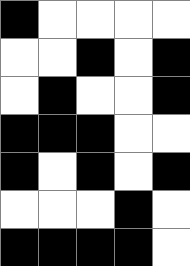[["black", "white", "white", "white", "white"], ["white", "white", "black", "white", "black"], ["white", "black", "white", "white", "black"], ["black", "black", "black", "white", "white"], ["black", "white", "black", "white", "black"], ["white", "white", "white", "black", "white"], ["black", "black", "black", "black", "white"]]